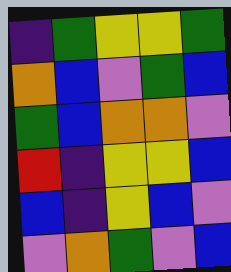[["indigo", "green", "yellow", "yellow", "green"], ["orange", "blue", "violet", "green", "blue"], ["green", "blue", "orange", "orange", "violet"], ["red", "indigo", "yellow", "yellow", "blue"], ["blue", "indigo", "yellow", "blue", "violet"], ["violet", "orange", "green", "violet", "blue"]]